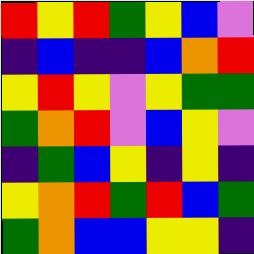[["red", "yellow", "red", "green", "yellow", "blue", "violet"], ["indigo", "blue", "indigo", "indigo", "blue", "orange", "red"], ["yellow", "red", "yellow", "violet", "yellow", "green", "green"], ["green", "orange", "red", "violet", "blue", "yellow", "violet"], ["indigo", "green", "blue", "yellow", "indigo", "yellow", "indigo"], ["yellow", "orange", "red", "green", "red", "blue", "green"], ["green", "orange", "blue", "blue", "yellow", "yellow", "indigo"]]